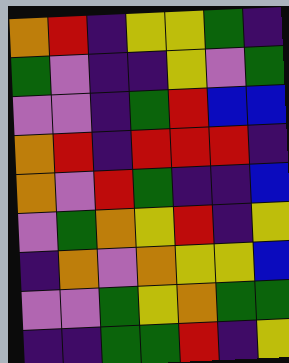[["orange", "red", "indigo", "yellow", "yellow", "green", "indigo"], ["green", "violet", "indigo", "indigo", "yellow", "violet", "green"], ["violet", "violet", "indigo", "green", "red", "blue", "blue"], ["orange", "red", "indigo", "red", "red", "red", "indigo"], ["orange", "violet", "red", "green", "indigo", "indigo", "blue"], ["violet", "green", "orange", "yellow", "red", "indigo", "yellow"], ["indigo", "orange", "violet", "orange", "yellow", "yellow", "blue"], ["violet", "violet", "green", "yellow", "orange", "green", "green"], ["indigo", "indigo", "green", "green", "red", "indigo", "yellow"]]